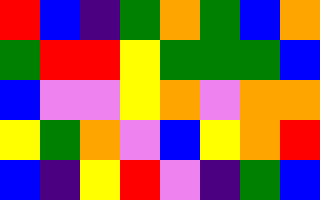[["red", "blue", "indigo", "green", "orange", "green", "blue", "orange"], ["green", "red", "red", "yellow", "green", "green", "green", "blue"], ["blue", "violet", "violet", "yellow", "orange", "violet", "orange", "orange"], ["yellow", "green", "orange", "violet", "blue", "yellow", "orange", "red"], ["blue", "indigo", "yellow", "red", "violet", "indigo", "green", "blue"]]